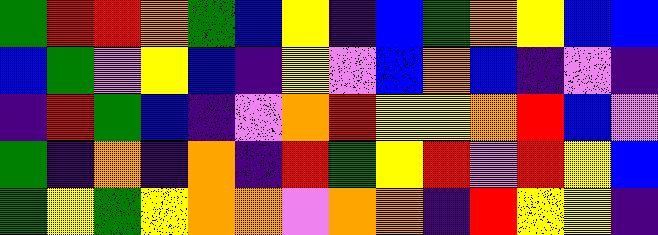[["green", "red", "red", "orange", "green", "blue", "yellow", "indigo", "blue", "green", "orange", "yellow", "blue", "blue"], ["blue", "green", "violet", "yellow", "blue", "indigo", "yellow", "violet", "blue", "orange", "blue", "indigo", "violet", "indigo"], ["indigo", "red", "green", "blue", "indigo", "violet", "orange", "red", "yellow", "yellow", "orange", "red", "blue", "violet"], ["green", "indigo", "orange", "indigo", "orange", "indigo", "red", "green", "yellow", "red", "violet", "red", "yellow", "blue"], ["green", "yellow", "green", "yellow", "orange", "orange", "violet", "orange", "orange", "indigo", "red", "yellow", "yellow", "indigo"]]